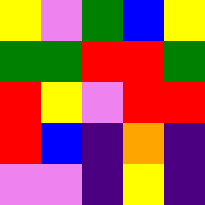[["yellow", "violet", "green", "blue", "yellow"], ["green", "green", "red", "red", "green"], ["red", "yellow", "violet", "red", "red"], ["red", "blue", "indigo", "orange", "indigo"], ["violet", "violet", "indigo", "yellow", "indigo"]]